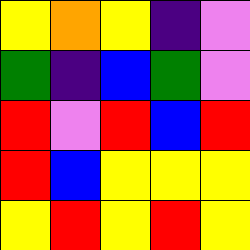[["yellow", "orange", "yellow", "indigo", "violet"], ["green", "indigo", "blue", "green", "violet"], ["red", "violet", "red", "blue", "red"], ["red", "blue", "yellow", "yellow", "yellow"], ["yellow", "red", "yellow", "red", "yellow"]]